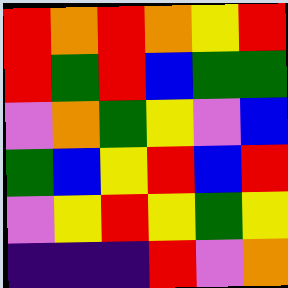[["red", "orange", "red", "orange", "yellow", "red"], ["red", "green", "red", "blue", "green", "green"], ["violet", "orange", "green", "yellow", "violet", "blue"], ["green", "blue", "yellow", "red", "blue", "red"], ["violet", "yellow", "red", "yellow", "green", "yellow"], ["indigo", "indigo", "indigo", "red", "violet", "orange"]]